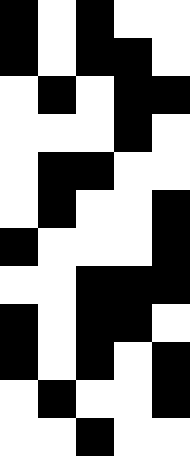[["black", "white", "black", "white", "white"], ["black", "white", "black", "black", "white"], ["white", "black", "white", "black", "black"], ["white", "white", "white", "black", "white"], ["white", "black", "black", "white", "white"], ["white", "black", "white", "white", "black"], ["black", "white", "white", "white", "black"], ["white", "white", "black", "black", "black"], ["black", "white", "black", "black", "white"], ["black", "white", "black", "white", "black"], ["white", "black", "white", "white", "black"], ["white", "white", "black", "white", "white"]]